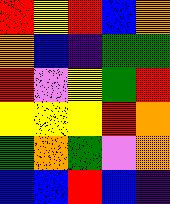[["red", "yellow", "red", "blue", "orange"], ["orange", "blue", "indigo", "green", "green"], ["red", "violet", "yellow", "green", "red"], ["yellow", "yellow", "yellow", "red", "orange"], ["green", "orange", "green", "violet", "orange"], ["blue", "blue", "red", "blue", "indigo"]]